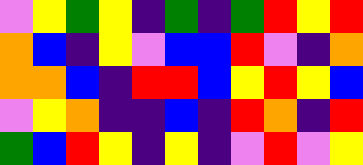[["violet", "yellow", "green", "yellow", "indigo", "green", "indigo", "green", "red", "yellow", "red"], ["orange", "blue", "indigo", "yellow", "violet", "blue", "blue", "red", "violet", "indigo", "orange"], ["orange", "orange", "blue", "indigo", "red", "red", "blue", "yellow", "red", "yellow", "blue"], ["violet", "yellow", "orange", "indigo", "indigo", "blue", "indigo", "red", "orange", "indigo", "red"], ["green", "blue", "red", "yellow", "indigo", "yellow", "indigo", "violet", "red", "violet", "yellow"]]